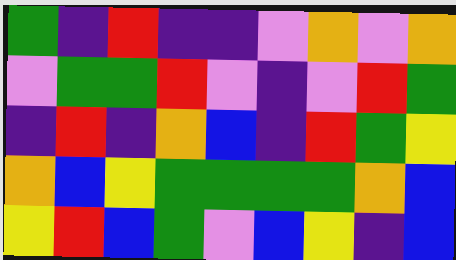[["green", "indigo", "red", "indigo", "indigo", "violet", "orange", "violet", "orange"], ["violet", "green", "green", "red", "violet", "indigo", "violet", "red", "green"], ["indigo", "red", "indigo", "orange", "blue", "indigo", "red", "green", "yellow"], ["orange", "blue", "yellow", "green", "green", "green", "green", "orange", "blue"], ["yellow", "red", "blue", "green", "violet", "blue", "yellow", "indigo", "blue"]]